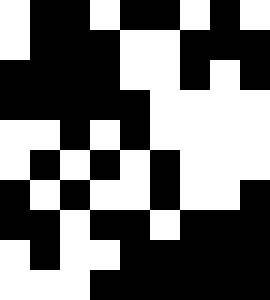[["white", "black", "black", "white", "black", "black", "white", "black", "white"], ["white", "black", "black", "black", "white", "white", "black", "black", "black"], ["black", "black", "black", "black", "white", "white", "black", "white", "black"], ["black", "black", "black", "black", "black", "white", "white", "white", "white"], ["white", "white", "black", "white", "black", "white", "white", "white", "white"], ["white", "black", "white", "black", "white", "black", "white", "white", "white"], ["black", "white", "black", "white", "white", "black", "white", "white", "black"], ["black", "black", "white", "black", "black", "white", "black", "black", "black"], ["white", "black", "white", "white", "black", "black", "black", "black", "black"], ["white", "white", "white", "black", "black", "black", "black", "black", "black"]]